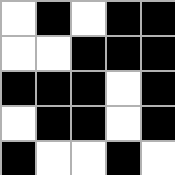[["white", "black", "white", "black", "black"], ["white", "white", "black", "black", "black"], ["black", "black", "black", "white", "black"], ["white", "black", "black", "white", "black"], ["black", "white", "white", "black", "white"]]